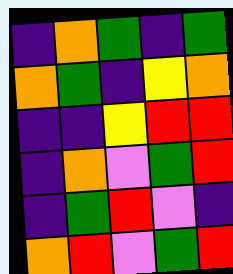[["indigo", "orange", "green", "indigo", "green"], ["orange", "green", "indigo", "yellow", "orange"], ["indigo", "indigo", "yellow", "red", "red"], ["indigo", "orange", "violet", "green", "red"], ["indigo", "green", "red", "violet", "indigo"], ["orange", "red", "violet", "green", "red"]]